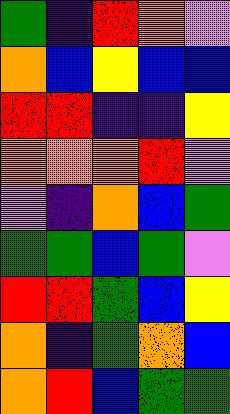[["green", "indigo", "red", "orange", "violet"], ["orange", "blue", "yellow", "blue", "blue"], ["red", "red", "indigo", "indigo", "yellow"], ["orange", "orange", "orange", "red", "violet"], ["violet", "indigo", "orange", "blue", "green"], ["green", "green", "blue", "green", "violet"], ["red", "red", "green", "blue", "yellow"], ["orange", "indigo", "green", "orange", "blue"], ["orange", "red", "blue", "green", "green"]]